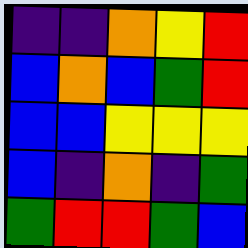[["indigo", "indigo", "orange", "yellow", "red"], ["blue", "orange", "blue", "green", "red"], ["blue", "blue", "yellow", "yellow", "yellow"], ["blue", "indigo", "orange", "indigo", "green"], ["green", "red", "red", "green", "blue"]]